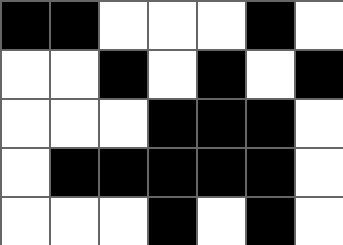[["black", "black", "white", "white", "white", "black", "white"], ["white", "white", "black", "white", "black", "white", "black"], ["white", "white", "white", "black", "black", "black", "white"], ["white", "black", "black", "black", "black", "black", "white"], ["white", "white", "white", "black", "white", "black", "white"]]